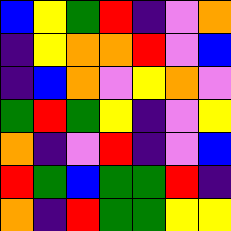[["blue", "yellow", "green", "red", "indigo", "violet", "orange"], ["indigo", "yellow", "orange", "orange", "red", "violet", "blue"], ["indigo", "blue", "orange", "violet", "yellow", "orange", "violet"], ["green", "red", "green", "yellow", "indigo", "violet", "yellow"], ["orange", "indigo", "violet", "red", "indigo", "violet", "blue"], ["red", "green", "blue", "green", "green", "red", "indigo"], ["orange", "indigo", "red", "green", "green", "yellow", "yellow"]]